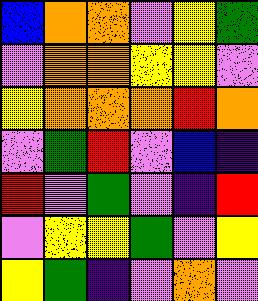[["blue", "orange", "orange", "violet", "yellow", "green"], ["violet", "orange", "orange", "yellow", "yellow", "violet"], ["yellow", "orange", "orange", "orange", "red", "orange"], ["violet", "green", "red", "violet", "blue", "indigo"], ["red", "violet", "green", "violet", "indigo", "red"], ["violet", "yellow", "yellow", "green", "violet", "yellow"], ["yellow", "green", "indigo", "violet", "orange", "violet"]]